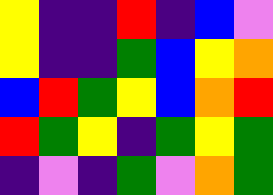[["yellow", "indigo", "indigo", "red", "indigo", "blue", "violet"], ["yellow", "indigo", "indigo", "green", "blue", "yellow", "orange"], ["blue", "red", "green", "yellow", "blue", "orange", "red"], ["red", "green", "yellow", "indigo", "green", "yellow", "green"], ["indigo", "violet", "indigo", "green", "violet", "orange", "green"]]